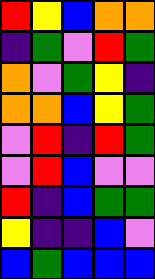[["red", "yellow", "blue", "orange", "orange"], ["indigo", "green", "violet", "red", "green"], ["orange", "violet", "green", "yellow", "indigo"], ["orange", "orange", "blue", "yellow", "green"], ["violet", "red", "indigo", "red", "green"], ["violet", "red", "blue", "violet", "violet"], ["red", "indigo", "blue", "green", "green"], ["yellow", "indigo", "indigo", "blue", "violet"], ["blue", "green", "blue", "blue", "blue"]]